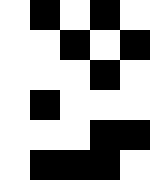[["white", "black", "white", "black", "white"], ["white", "white", "black", "white", "black"], ["white", "white", "white", "black", "white"], ["white", "black", "white", "white", "white"], ["white", "white", "white", "black", "black"], ["white", "black", "black", "black", "white"]]